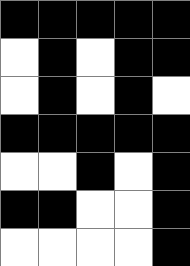[["black", "black", "black", "black", "black"], ["white", "black", "white", "black", "black"], ["white", "black", "white", "black", "white"], ["black", "black", "black", "black", "black"], ["white", "white", "black", "white", "black"], ["black", "black", "white", "white", "black"], ["white", "white", "white", "white", "black"]]